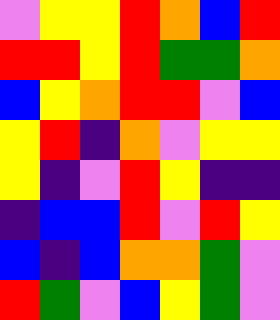[["violet", "yellow", "yellow", "red", "orange", "blue", "red"], ["red", "red", "yellow", "red", "green", "green", "orange"], ["blue", "yellow", "orange", "red", "red", "violet", "blue"], ["yellow", "red", "indigo", "orange", "violet", "yellow", "yellow"], ["yellow", "indigo", "violet", "red", "yellow", "indigo", "indigo"], ["indigo", "blue", "blue", "red", "violet", "red", "yellow"], ["blue", "indigo", "blue", "orange", "orange", "green", "violet"], ["red", "green", "violet", "blue", "yellow", "green", "violet"]]